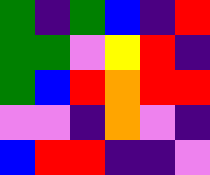[["green", "indigo", "green", "blue", "indigo", "red"], ["green", "green", "violet", "yellow", "red", "indigo"], ["green", "blue", "red", "orange", "red", "red"], ["violet", "violet", "indigo", "orange", "violet", "indigo"], ["blue", "red", "red", "indigo", "indigo", "violet"]]